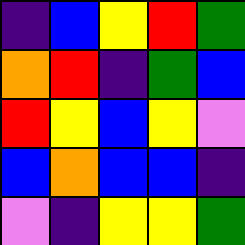[["indigo", "blue", "yellow", "red", "green"], ["orange", "red", "indigo", "green", "blue"], ["red", "yellow", "blue", "yellow", "violet"], ["blue", "orange", "blue", "blue", "indigo"], ["violet", "indigo", "yellow", "yellow", "green"]]